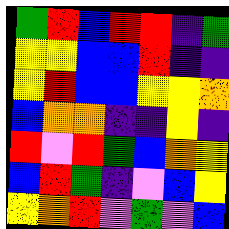[["green", "red", "blue", "red", "red", "indigo", "green"], ["yellow", "yellow", "blue", "blue", "red", "indigo", "indigo"], ["yellow", "red", "blue", "blue", "yellow", "yellow", "orange"], ["blue", "orange", "orange", "indigo", "indigo", "yellow", "indigo"], ["red", "violet", "red", "green", "blue", "orange", "yellow"], ["blue", "red", "green", "indigo", "violet", "blue", "yellow"], ["yellow", "orange", "red", "violet", "green", "violet", "blue"]]